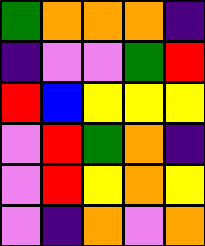[["green", "orange", "orange", "orange", "indigo"], ["indigo", "violet", "violet", "green", "red"], ["red", "blue", "yellow", "yellow", "yellow"], ["violet", "red", "green", "orange", "indigo"], ["violet", "red", "yellow", "orange", "yellow"], ["violet", "indigo", "orange", "violet", "orange"]]